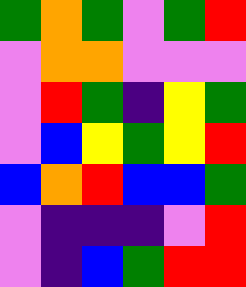[["green", "orange", "green", "violet", "green", "red"], ["violet", "orange", "orange", "violet", "violet", "violet"], ["violet", "red", "green", "indigo", "yellow", "green"], ["violet", "blue", "yellow", "green", "yellow", "red"], ["blue", "orange", "red", "blue", "blue", "green"], ["violet", "indigo", "indigo", "indigo", "violet", "red"], ["violet", "indigo", "blue", "green", "red", "red"]]